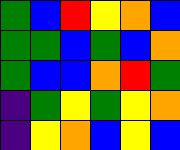[["green", "blue", "red", "yellow", "orange", "blue"], ["green", "green", "blue", "green", "blue", "orange"], ["green", "blue", "blue", "orange", "red", "green"], ["indigo", "green", "yellow", "green", "yellow", "orange"], ["indigo", "yellow", "orange", "blue", "yellow", "blue"]]